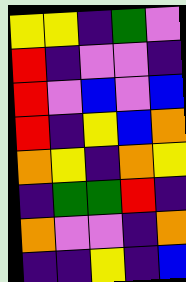[["yellow", "yellow", "indigo", "green", "violet"], ["red", "indigo", "violet", "violet", "indigo"], ["red", "violet", "blue", "violet", "blue"], ["red", "indigo", "yellow", "blue", "orange"], ["orange", "yellow", "indigo", "orange", "yellow"], ["indigo", "green", "green", "red", "indigo"], ["orange", "violet", "violet", "indigo", "orange"], ["indigo", "indigo", "yellow", "indigo", "blue"]]